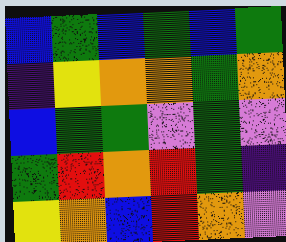[["blue", "green", "blue", "green", "blue", "green"], ["indigo", "yellow", "orange", "orange", "green", "orange"], ["blue", "green", "green", "violet", "green", "violet"], ["green", "red", "orange", "red", "green", "indigo"], ["yellow", "orange", "blue", "red", "orange", "violet"]]